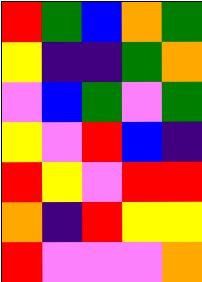[["red", "green", "blue", "orange", "green"], ["yellow", "indigo", "indigo", "green", "orange"], ["violet", "blue", "green", "violet", "green"], ["yellow", "violet", "red", "blue", "indigo"], ["red", "yellow", "violet", "red", "red"], ["orange", "indigo", "red", "yellow", "yellow"], ["red", "violet", "violet", "violet", "orange"]]